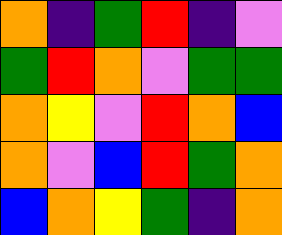[["orange", "indigo", "green", "red", "indigo", "violet"], ["green", "red", "orange", "violet", "green", "green"], ["orange", "yellow", "violet", "red", "orange", "blue"], ["orange", "violet", "blue", "red", "green", "orange"], ["blue", "orange", "yellow", "green", "indigo", "orange"]]